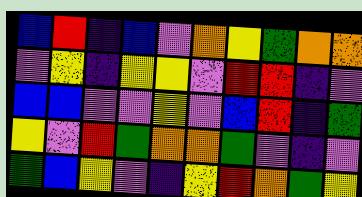[["blue", "red", "indigo", "blue", "violet", "orange", "yellow", "green", "orange", "orange"], ["violet", "yellow", "indigo", "yellow", "yellow", "violet", "red", "red", "indigo", "violet"], ["blue", "blue", "violet", "violet", "yellow", "violet", "blue", "red", "indigo", "green"], ["yellow", "violet", "red", "green", "orange", "orange", "green", "violet", "indigo", "violet"], ["green", "blue", "yellow", "violet", "indigo", "yellow", "red", "orange", "green", "yellow"]]